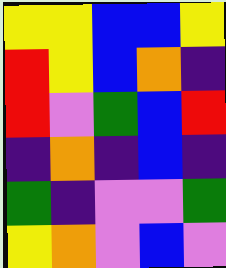[["yellow", "yellow", "blue", "blue", "yellow"], ["red", "yellow", "blue", "orange", "indigo"], ["red", "violet", "green", "blue", "red"], ["indigo", "orange", "indigo", "blue", "indigo"], ["green", "indigo", "violet", "violet", "green"], ["yellow", "orange", "violet", "blue", "violet"]]